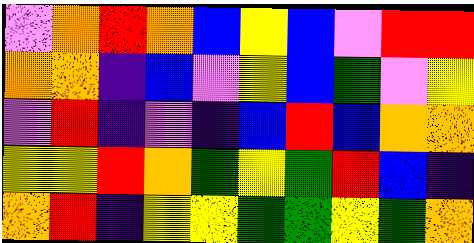[["violet", "orange", "red", "orange", "blue", "yellow", "blue", "violet", "red", "red"], ["orange", "orange", "indigo", "blue", "violet", "yellow", "blue", "green", "violet", "yellow"], ["violet", "red", "indigo", "violet", "indigo", "blue", "red", "blue", "orange", "orange"], ["yellow", "yellow", "red", "orange", "green", "yellow", "green", "red", "blue", "indigo"], ["orange", "red", "indigo", "yellow", "yellow", "green", "green", "yellow", "green", "orange"]]